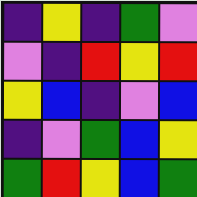[["indigo", "yellow", "indigo", "green", "violet"], ["violet", "indigo", "red", "yellow", "red"], ["yellow", "blue", "indigo", "violet", "blue"], ["indigo", "violet", "green", "blue", "yellow"], ["green", "red", "yellow", "blue", "green"]]